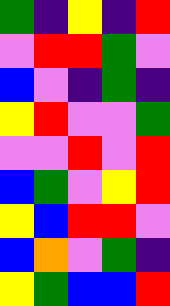[["green", "indigo", "yellow", "indigo", "red"], ["violet", "red", "red", "green", "violet"], ["blue", "violet", "indigo", "green", "indigo"], ["yellow", "red", "violet", "violet", "green"], ["violet", "violet", "red", "violet", "red"], ["blue", "green", "violet", "yellow", "red"], ["yellow", "blue", "red", "red", "violet"], ["blue", "orange", "violet", "green", "indigo"], ["yellow", "green", "blue", "blue", "red"]]